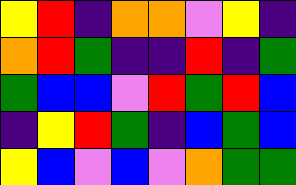[["yellow", "red", "indigo", "orange", "orange", "violet", "yellow", "indigo"], ["orange", "red", "green", "indigo", "indigo", "red", "indigo", "green"], ["green", "blue", "blue", "violet", "red", "green", "red", "blue"], ["indigo", "yellow", "red", "green", "indigo", "blue", "green", "blue"], ["yellow", "blue", "violet", "blue", "violet", "orange", "green", "green"]]